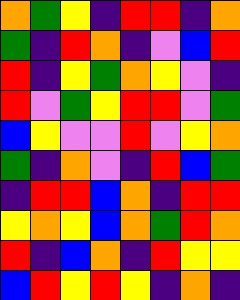[["orange", "green", "yellow", "indigo", "red", "red", "indigo", "orange"], ["green", "indigo", "red", "orange", "indigo", "violet", "blue", "red"], ["red", "indigo", "yellow", "green", "orange", "yellow", "violet", "indigo"], ["red", "violet", "green", "yellow", "red", "red", "violet", "green"], ["blue", "yellow", "violet", "violet", "red", "violet", "yellow", "orange"], ["green", "indigo", "orange", "violet", "indigo", "red", "blue", "green"], ["indigo", "red", "red", "blue", "orange", "indigo", "red", "red"], ["yellow", "orange", "yellow", "blue", "orange", "green", "red", "orange"], ["red", "indigo", "blue", "orange", "indigo", "red", "yellow", "yellow"], ["blue", "red", "yellow", "red", "yellow", "indigo", "orange", "indigo"]]